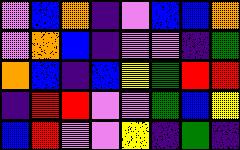[["violet", "blue", "orange", "indigo", "violet", "blue", "blue", "orange"], ["violet", "orange", "blue", "indigo", "violet", "violet", "indigo", "green"], ["orange", "blue", "indigo", "blue", "yellow", "green", "red", "red"], ["indigo", "red", "red", "violet", "violet", "green", "blue", "yellow"], ["blue", "red", "violet", "violet", "yellow", "indigo", "green", "indigo"]]